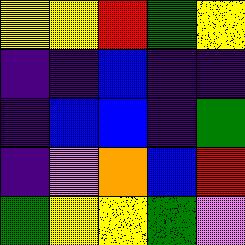[["yellow", "yellow", "red", "green", "yellow"], ["indigo", "indigo", "blue", "indigo", "indigo"], ["indigo", "blue", "blue", "indigo", "green"], ["indigo", "violet", "orange", "blue", "red"], ["green", "yellow", "yellow", "green", "violet"]]